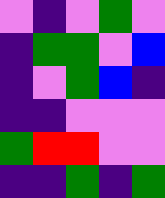[["violet", "indigo", "violet", "green", "violet"], ["indigo", "green", "green", "violet", "blue"], ["indigo", "violet", "green", "blue", "indigo"], ["indigo", "indigo", "violet", "violet", "violet"], ["green", "red", "red", "violet", "violet"], ["indigo", "indigo", "green", "indigo", "green"]]